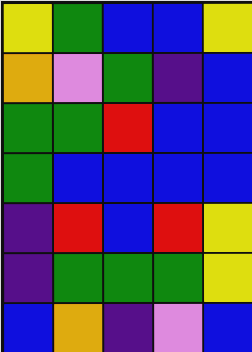[["yellow", "green", "blue", "blue", "yellow"], ["orange", "violet", "green", "indigo", "blue"], ["green", "green", "red", "blue", "blue"], ["green", "blue", "blue", "blue", "blue"], ["indigo", "red", "blue", "red", "yellow"], ["indigo", "green", "green", "green", "yellow"], ["blue", "orange", "indigo", "violet", "blue"]]